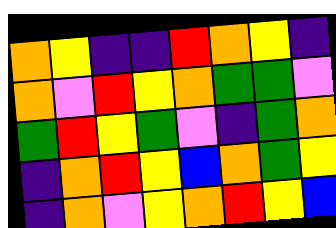[["orange", "yellow", "indigo", "indigo", "red", "orange", "yellow", "indigo"], ["orange", "violet", "red", "yellow", "orange", "green", "green", "violet"], ["green", "red", "yellow", "green", "violet", "indigo", "green", "orange"], ["indigo", "orange", "red", "yellow", "blue", "orange", "green", "yellow"], ["indigo", "orange", "violet", "yellow", "orange", "red", "yellow", "blue"]]